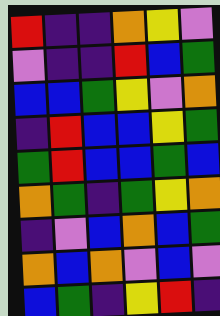[["red", "indigo", "indigo", "orange", "yellow", "violet"], ["violet", "indigo", "indigo", "red", "blue", "green"], ["blue", "blue", "green", "yellow", "violet", "orange"], ["indigo", "red", "blue", "blue", "yellow", "green"], ["green", "red", "blue", "blue", "green", "blue"], ["orange", "green", "indigo", "green", "yellow", "orange"], ["indigo", "violet", "blue", "orange", "blue", "green"], ["orange", "blue", "orange", "violet", "blue", "violet"], ["blue", "green", "indigo", "yellow", "red", "indigo"]]